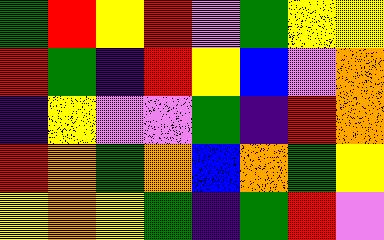[["green", "red", "yellow", "red", "violet", "green", "yellow", "yellow"], ["red", "green", "indigo", "red", "yellow", "blue", "violet", "orange"], ["indigo", "yellow", "violet", "violet", "green", "indigo", "red", "orange"], ["red", "orange", "green", "orange", "blue", "orange", "green", "yellow"], ["yellow", "orange", "yellow", "green", "indigo", "green", "red", "violet"]]